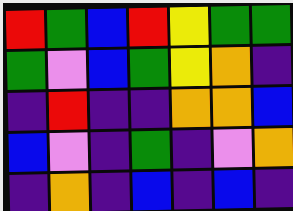[["red", "green", "blue", "red", "yellow", "green", "green"], ["green", "violet", "blue", "green", "yellow", "orange", "indigo"], ["indigo", "red", "indigo", "indigo", "orange", "orange", "blue"], ["blue", "violet", "indigo", "green", "indigo", "violet", "orange"], ["indigo", "orange", "indigo", "blue", "indigo", "blue", "indigo"]]